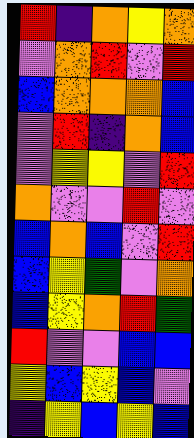[["red", "indigo", "orange", "yellow", "orange"], ["violet", "orange", "red", "violet", "red"], ["blue", "orange", "orange", "orange", "blue"], ["violet", "red", "indigo", "orange", "blue"], ["violet", "yellow", "yellow", "violet", "red"], ["orange", "violet", "violet", "red", "violet"], ["blue", "orange", "blue", "violet", "red"], ["blue", "yellow", "green", "violet", "orange"], ["blue", "yellow", "orange", "red", "green"], ["red", "violet", "violet", "blue", "blue"], ["yellow", "blue", "yellow", "blue", "violet"], ["indigo", "yellow", "blue", "yellow", "blue"]]